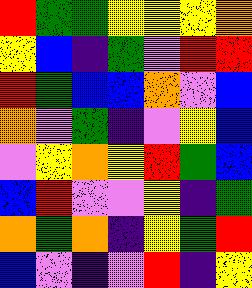[["red", "green", "green", "yellow", "yellow", "yellow", "orange"], ["yellow", "blue", "indigo", "green", "violet", "red", "red"], ["red", "green", "blue", "blue", "orange", "violet", "blue"], ["orange", "violet", "green", "indigo", "violet", "yellow", "blue"], ["violet", "yellow", "orange", "yellow", "red", "green", "blue"], ["blue", "red", "violet", "violet", "yellow", "indigo", "green"], ["orange", "green", "orange", "indigo", "yellow", "green", "red"], ["blue", "violet", "indigo", "violet", "red", "indigo", "yellow"]]